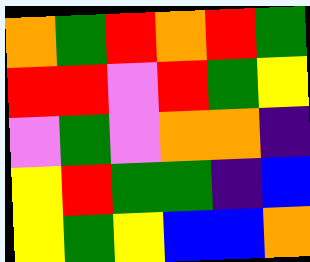[["orange", "green", "red", "orange", "red", "green"], ["red", "red", "violet", "red", "green", "yellow"], ["violet", "green", "violet", "orange", "orange", "indigo"], ["yellow", "red", "green", "green", "indigo", "blue"], ["yellow", "green", "yellow", "blue", "blue", "orange"]]